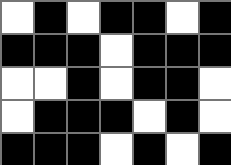[["white", "black", "white", "black", "black", "white", "black"], ["black", "black", "black", "white", "black", "black", "black"], ["white", "white", "black", "white", "black", "black", "white"], ["white", "black", "black", "black", "white", "black", "white"], ["black", "black", "black", "white", "black", "white", "black"]]